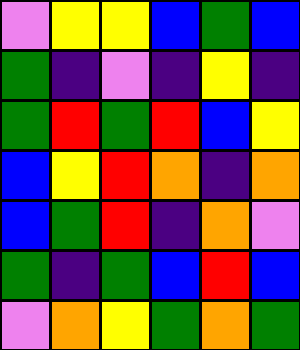[["violet", "yellow", "yellow", "blue", "green", "blue"], ["green", "indigo", "violet", "indigo", "yellow", "indigo"], ["green", "red", "green", "red", "blue", "yellow"], ["blue", "yellow", "red", "orange", "indigo", "orange"], ["blue", "green", "red", "indigo", "orange", "violet"], ["green", "indigo", "green", "blue", "red", "blue"], ["violet", "orange", "yellow", "green", "orange", "green"]]